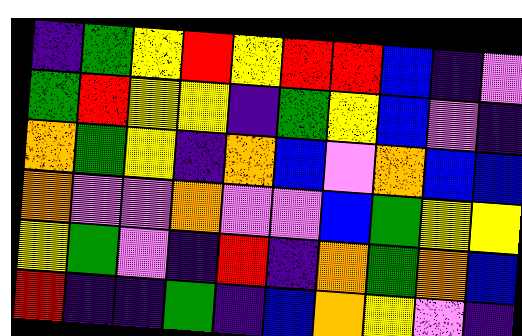[["indigo", "green", "yellow", "red", "yellow", "red", "red", "blue", "indigo", "violet"], ["green", "red", "yellow", "yellow", "indigo", "green", "yellow", "blue", "violet", "indigo"], ["orange", "green", "yellow", "indigo", "orange", "blue", "violet", "orange", "blue", "blue"], ["orange", "violet", "violet", "orange", "violet", "violet", "blue", "green", "yellow", "yellow"], ["yellow", "green", "violet", "indigo", "red", "indigo", "orange", "green", "orange", "blue"], ["red", "indigo", "indigo", "green", "indigo", "blue", "orange", "yellow", "violet", "indigo"]]